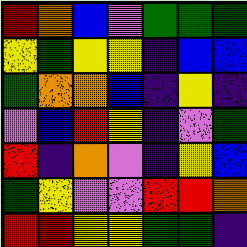[["red", "orange", "blue", "violet", "green", "green", "green"], ["yellow", "green", "yellow", "yellow", "indigo", "blue", "blue"], ["green", "orange", "orange", "blue", "indigo", "yellow", "indigo"], ["violet", "blue", "red", "yellow", "indigo", "violet", "green"], ["red", "indigo", "orange", "violet", "indigo", "yellow", "blue"], ["green", "yellow", "violet", "violet", "red", "red", "orange"], ["red", "red", "yellow", "yellow", "green", "green", "indigo"]]